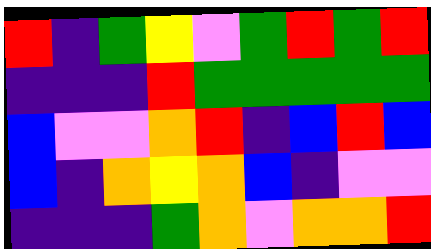[["red", "indigo", "green", "yellow", "violet", "green", "red", "green", "red"], ["indigo", "indigo", "indigo", "red", "green", "green", "green", "green", "green"], ["blue", "violet", "violet", "orange", "red", "indigo", "blue", "red", "blue"], ["blue", "indigo", "orange", "yellow", "orange", "blue", "indigo", "violet", "violet"], ["indigo", "indigo", "indigo", "green", "orange", "violet", "orange", "orange", "red"]]